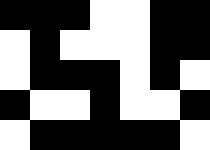[["black", "black", "black", "white", "white", "black", "black"], ["white", "black", "white", "white", "white", "black", "black"], ["white", "black", "black", "black", "white", "black", "white"], ["black", "white", "white", "black", "white", "white", "black"], ["white", "black", "black", "black", "black", "black", "white"]]